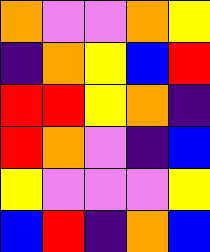[["orange", "violet", "violet", "orange", "yellow"], ["indigo", "orange", "yellow", "blue", "red"], ["red", "red", "yellow", "orange", "indigo"], ["red", "orange", "violet", "indigo", "blue"], ["yellow", "violet", "violet", "violet", "yellow"], ["blue", "red", "indigo", "orange", "blue"]]